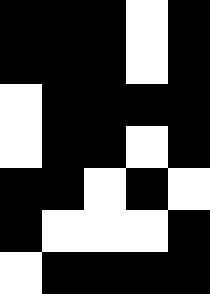[["black", "black", "black", "white", "black"], ["black", "black", "black", "white", "black"], ["white", "black", "black", "black", "black"], ["white", "black", "black", "white", "black"], ["black", "black", "white", "black", "white"], ["black", "white", "white", "white", "black"], ["white", "black", "black", "black", "black"]]